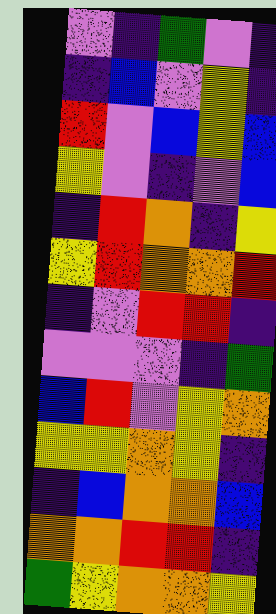[["violet", "indigo", "green", "violet", "indigo"], ["indigo", "blue", "violet", "yellow", "indigo"], ["red", "violet", "blue", "yellow", "blue"], ["yellow", "violet", "indigo", "violet", "blue"], ["indigo", "red", "orange", "indigo", "yellow"], ["yellow", "red", "orange", "orange", "red"], ["indigo", "violet", "red", "red", "indigo"], ["violet", "violet", "violet", "indigo", "green"], ["blue", "red", "violet", "yellow", "orange"], ["yellow", "yellow", "orange", "yellow", "indigo"], ["indigo", "blue", "orange", "orange", "blue"], ["orange", "orange", "red", "red", "indigo"], ["green", "yellow", "orange", "orange", "yellow"]]